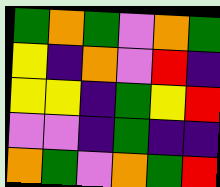[["green", "orange", "green", "violet", "orange", "green"], ["yellow", "indigo", "orange", "violet", "red", "indigo"], ["yellow", "yellow", "indigo", "green", "yellow", "red"], ["violet", "violet", "indigo", "green", "indigo", "indigo"], ["orange", "green", "violet", "orange", "green", "red"]]